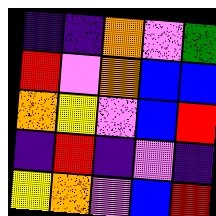[["indigo", "indigo", "orange", "violet", "green"], ["red", "violet", "orange", "blue", "blue"], ["orange", "yellow", "violet", "blue", "red"], ["indigo", "red", "indigo", "violet", "indigo"], ["yellow", "orange", "violet", "blue", "red"]]